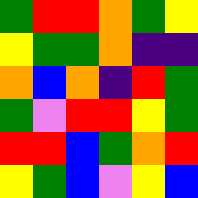[["green", "red", "red", "orange", "green", "yellow"], ["yellow", "green", "green", "orange", "indigo", "indigo"], ["orange", "blue", "orange", "indigo", "red", "green"], ["green", "violet", "red", "red", "yellow", "green"], ["red", "red", "blue", "green", "orange", "red"], ["yellow", "green", "blue", "violet", "yellow", "blue"]]